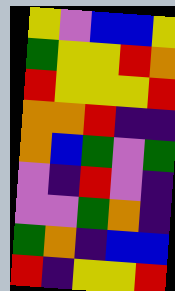[["yellow", "violet", "blue", "blue", "yellow"], ["green", "yellow", "yellow", "red", "orange"], ["red", "yellow", "yellow", "yellow", "red"], ["orange", "orange", "red", "indigo", "indigo"], ["orange", "blue", "green", "violet", "green"], ["violet", "indigo", "red", "violet", "indigo"], ["violet", "violet", "green", "orange", "indigo"], ["green", "orange", "indigo", "blue", "blue"], ["red", "indigo", "yellow", "yellow", "red"]]